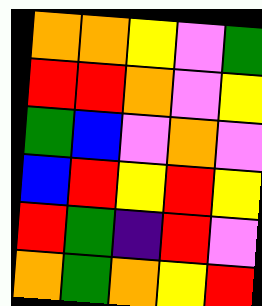[["orange", "orange", "yellow", "violet", "green"], ["red", "red", "orange", "violet", "yellow"], ["green", "blue", "violet", "orange", "violet"], ["blue", "red", "yellow", "red", "yellow"], ["red", "green", "indigo", "red", "violet"], ["orange", "green", "orange", "yellow", "red"]]